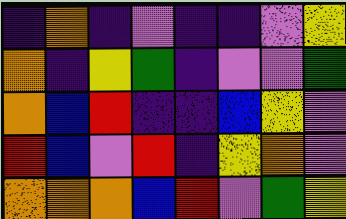[["indigo", "orange", "indigo", "violet", "indigo", "indigo", "violet", "yellow"], ["orange", "indigo", "yellow", "green", "indigo", "violet", "violet", "green"], ["orange", "blue", "red", "indigo", "indigo", "blue", "yellow", "violet"], ["red", "blue", "violet", "red", "indigo", "yellow", "orange", "violet"], ["orange", "orange", "orange", "blue", "red", "violet", "green", "yellow"]]